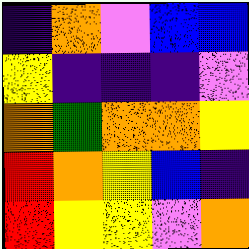[["indigo", "orange", "violet", "blue", "blue"], ["yellow", "indigo", "indigo", "indigo", "violet"], ["orange", "green", "orange", "orange", "yellow"], ["red", "orange", "yellow", "blue", "indigo"], ["red", "yellow", "yellow", "violet", "orange"]]